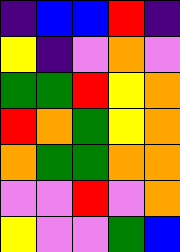[["indigo", "blue", "blue", "red", "indigo"], ["yellow", "indigo", "violet", "orange", "violet"], ["green", "green", "red", "yellow", "orange"], ["red", "orange", "green", "yellow", "orange"], ["orange", "green", "green", "orange", "orange"], ["violet", "violet", "red", "violet", "orange"], ["yellow", "violet", "violet", "green", "blue"]]